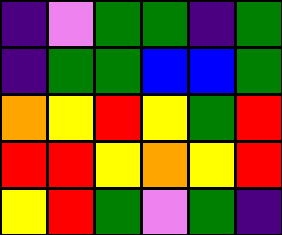[["indigo", "violet", "green", "green", "indigo", "green"], ["indigo", "green", "green", "blue", "blue", "green"], ["orange", "yellow", "red", "yellow", "green", "red"], ["red", "red", "yellow", "orange", "yellow", "red"], ["yellow", "red", "green", "violet", "green", "indigo"]]